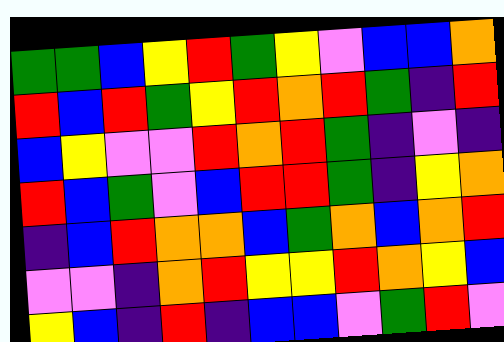[["green", "green", "blue", "yellow", "red", "green", "yellow", "violet", "blue", "blue", "orange"], ["red", "blue", "red", "green", "yellow", "red", "orange", "red", "green", "indigo", "red"], ["blue", "yellow", "violet", "violet", "red", "orange", "red", "green", "indigo", "violet", "indigo"], ["red", "blue", "green", "violet", "blue", "red", "red", "green", "indigo", "yellow", "orange"], ["indigo", "blue", "red", "orange", "orange", "blue", "green", "orange", "blue", "orange", "red"], ["violet", "violet", "indigo", "orange", "red", "yellow", "yellow", "red", "orange", "yellow", "blue"], ["yellow", "blue", "indigo", "red", "indigo", "blue", "blue", "violet", "green", "red", "violet"]]